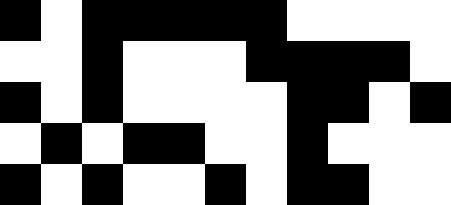[["black", "white", "black", "black", "black", "black", "black", "white", "white", "white", "white"], ["white", "white", "black", "white", "white", "white", "black", "black", "black", "black", "white"], ["black", "white", "black", "white", "white", "white", "white", "black", "black", "white", "black"], ["white", "black", "white", "black", "black", "white", "white", "black", "white", "white", "white"], ["black", "white", "black", "white", "white", "black", "white", "black", "black", "white", "white"]]